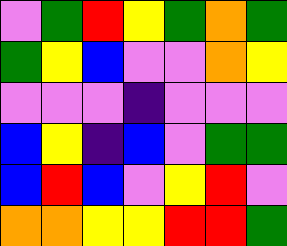[["violet", "green", "red", "yellow", "green", "orange", "green"], ["green", "yellow", "blue", "violet", "violet", "orange", "yellow"], ["violet", "violet", "violet", "indigo", "violet", "violet", "violet"], ["blue", "yellow", "indigo", "blue", "violet", "green", "green"], ["blue", "red", "blue", "violet", "yellow", "red", "violet"], ["orange", "orange", "yellow", "yellow", "red", "red", "green"]]